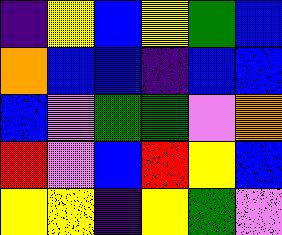[["indigo", "yellow", "blue", "yellow", "green", "blue"], ["orange", "blue", "blue", "indigo", "blue", "blue"], ["blue", "violet", "green", "green", "violet", "orange"], ["red", "violet", "blue", "red", "yellow", "blue"], ["yellow", "yellow", "indigo", "yellow", "green", "violet"]]